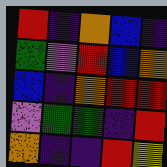[["red", "indigo", "orange", "blue", "indigo"], ["green", "violet", "red", "blue", "orange"], ["blue", "indigo", "orange", "red", "red"], ["violet", "green", "green", "indigo", "red"], ["orange", "indigo", "indigo", "red", "yellow"]]